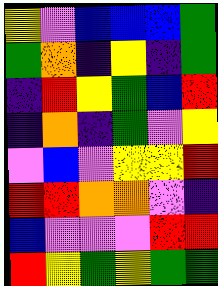[["yellow", "violet", "blue", "blue", "blue", "green"], ["green", "orange", "indigo", "yellow", "indigo", "green"], ["indigo", "red", "yellow", "green", "blue", "red"], ["indigo", "orange", "indigo", "green", "violet", "yellow"], ["violet", "blue", "violet", "yellow", "yellow", "red"], ["red", "red", "orange", "orange", "violet", "indigo"], ["blue", "violet", "violet", "violet", "red", "red"], ["red", "yellow", "green", "yellow", "green", "green"]]